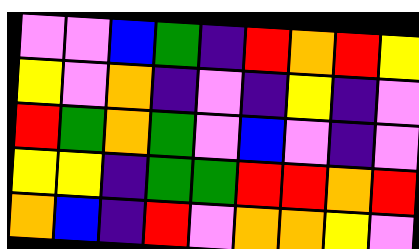[["violet", "violet", "blue", "green", "indigo", "red", "orange", "red", "yellow"], ["yellow", "violet", "orange", "indigo", "violet", "indigo", "yellow", "indigo", "violet"], ["red", "green", "orange", "green", "violet", "blue", "violet", "indigo", "violet"], ["yellow", "yellow", "indigo", "green", "green", "red", "red", "orange", "red"], ["orange", "blue", "indigo", "red", "violet", "orange", "orange", "yellow", "violet"]]